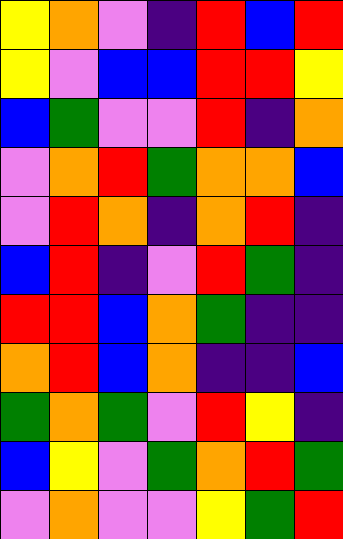[["yellow", "orange", "violet", "indigo", "red", "blue", "red"], ["yellow", "violet", "blue", "blue", "red", "red", "yellow"], ["blue", "green", "violet", "violet", "red", "indigo", "orange"], ["violet", "orange", "red", "green", "orange", "orange", "blue"], ["violet", "red", "orange", "indigo", "orange", "red", "indigo"], ["blue", "red", "indigo", "violet", "red", "green", "indigo"], ["red", "red", "blue", "orange", "green", "indigo", "indigo"], ["orange", "red", "blue", "orange", "indigo", "indigo", "blue"], ["green", "orange", "green", "violet", "red", "yellow", "indigo"], ["blue", "yellow", "violet", "green", "orange", "red", "green"], ["violet", "orange", "violet", "violet", "yellow", "green", "red"]]